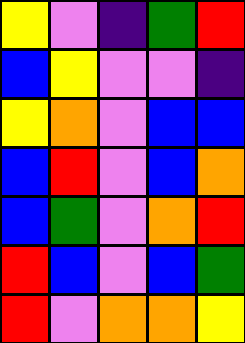[["yellow", "violet", "indigo", "green", "red"], ["blue", "yellow", "violet", "violet", "indigo"], ["yellow", "orange", "violet", "blue", "blue"], ["blue", "red", "violet", "blue", "orange"], ["blue", "green", "violet", "orange", "red"], ["red", "blue", "violet", "blue", "green"], ["red", "violet", "orange", "orange", "yellow"]]